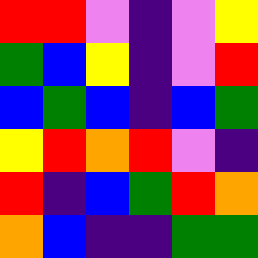[["red", "red", "violet", "indigo", "violet", "yellow"], ["green", "blue", "yellow", "indigo", "violet", "red"], ["blue", "green", "blue", "indigo", "blue", "green"], ["yellow", "red", "orange", "red", "violet", "indigo"], ["red", "indigo", "blue", "green", "red", "orange"], ["orange", "blue", "indigo", "indigo", "green", "green"]]